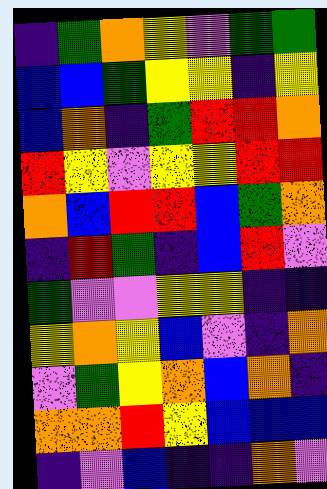[["indigo", "green", "orange", "yellow", "violet", "green", "green"], ["blue", "blue", "green", "yellow", "yellow", "indigo", "yellow"], ["blue", "orange", "indigo", "green", "red", "red", "orange"], ["red", "yellow", "violet", "yellow", "yellow", "red", "red"], ["orange", "blue", "red", "red", "blue", "green", "orange"], ["indigo", "red", "green", "indigo", "blue", "red", "violet"], ["green", "violet", "violet", "yellow", "yellow", "indigo", "indigo"], ["yellow", "orange", "yellow", "blue", "violet", "indigo", "orange"], ["violet", "green", "yellow", "orange", "blue", "orange", "indigo"], ["orange", "orange", "red", "yellow", "blue", "blue", "blue"], ["indigo", "violet", "blue", "indigo", "indigo", "orange", "violet"]]